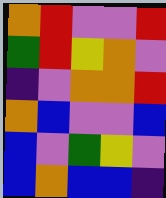[["orange", "red", "violet", "violet", "red"], ["green", "red", "yellow", "orange", "violet"], ["indigo", "violet", "orange", "orange", "red"], ["orange", "blue", "violet", "violet", "blue"], ["blue", "violet", "green", "yellow", "violet"], ["blue", "orange", "blue", "blue", "indigo"]]